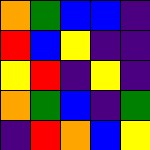[["orange", "green", "blue", "blue", "indigo"], ["red", "blue", "yellow", "indigo", "indigo"], ["yellow", "red", "indigo", "yellow", "indigo"], ["orange", "green", "blue", "indigo", "green"], ["indigo", "red", "orange", "blue", "yellow"]]